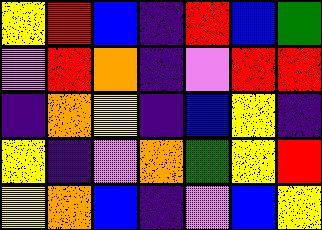[["yellow", "red", "blue", "indigo", "red", "blue", "green"], ["violet", "red", "orange", "indigo", "violet", "red", "red"], ["indigo", "orange", "yellow", "indigo", "blue", "yellow", "indigo"], ["yellow", "indigo", "violet", "orange", "green", "yellow", "red"], ["yellow", "orange", "blue", "indigo", "violet", "blue", "yellow"]]